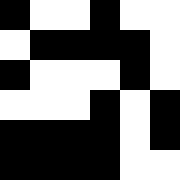[["black", "white", "white", "black", "white", "white"], ["white", "black", "black", "black", "black", "white"], ["black", "white", "white", "white", "black", "white"], ["white", "white", "white", "black", "white", "black"], ["black", "black", "black", "black", "white", "black"], ["black", "black", "black", "black", "white", "white"]]